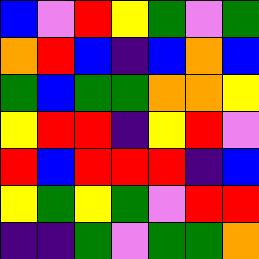[["blue", "violet", "red", "yellow", "green", "violet", "green"], ["orange", "red", "blue", "indigo", "blue", "orange", "blue"], ["green", "blue", "green", "green", "orange", "orange", "yellow"], ["yellow", "red", "red", "indigo", "yellow", "red", "violet"], ["red", "blue", "red", "red", "red", "indigo", "blue"], ["yellow", "green", "yellow", "green", "violet", "red", "red"], ["indigo", "indigo", "green", "violet", "green", "green", "orange"]]